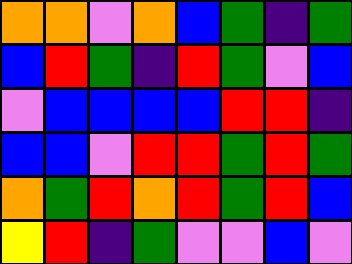[["orange", "orange", "violet", "orange", "blue", "green", "indigo", "green"], ["blue", "red", "green", "indigo", "red", "green", "violet", "blue"], ["violet", "blue", "blue", "blue", "blue", "red", "red", "indigo"], ["blue", "blue", "violet", "red", "red", "green", "red", "green"], ["orange", "green", "red", "orange", "red", "green", "red", "blue"], ["yellow", "red", "indigo", "green", "violet", "violet", "blue", "violet"]]